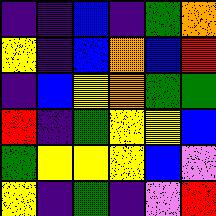[["indigo", "indigo", "blue", "indigo", "green", "orange"], ["yellow", "indigo", "blue", "orange", "blue", "red"], ["indigo", "blue", "yellow", "orange", "green", "green"], ["red", "indigo", "green", "yellow", "yellow", "blue"], ["green", "yellow", "yellow", "yellow", "blue", "violet"], ["yellow", "indigo", "green", "indigo", "violet", "red"]]